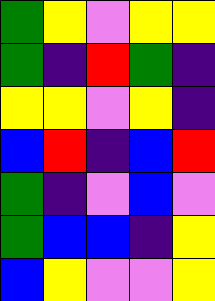[["green", "yellow", "violet", "yellow", "yellow"], ["green", "indigo", "red", "green", "indigo"], ["yellow", "yellow", "violet", "yellow", "indigo"], ["blue", "red", "indigo", "blue", "red"], ["green", "indigo", "violet", "blue", "violet"], ["green", "blue", "blue", "indigo", "yellow"], ["blue", "yellow", "violet", "violet", "yellow"]]